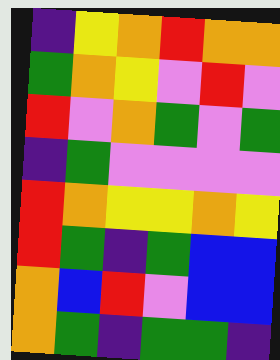[["indigo", "yellow", "orange", "red", "orange", "orange"], ["green", "orange", "yellow", "violet", "red", "violet"], ["red", "violet", "orange", "green", "violet", "green"], ["indigo", "green", "violet", "violet", "violet", "violet"], ["red", "orange", "yellow", "yellow", "orange", "yellow"], ["red", "green", "indigo", "green", "blue", "blue"], ["orange", "blue", "red", "violet", "blue", "blue"], ["orange", "green", "indigo", "green", "green", "indigo"]]